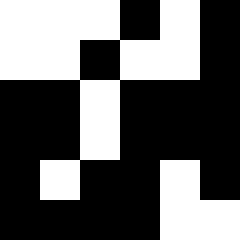[["white", "white", "white", "black", "white", "black"], ["white", "white", "black", "white", "white", "black"], ["black", "black", "white", "black", "black", "black"], ["black", "black", "white", "black", "black", "black"], ["black", "white", "black", "black", "white", "black"], ["black", "black", "black", "black", "white", "white"]]